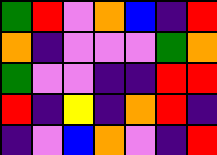[["green", "red", "violet", "orange", "blue", "indigo", "red"], ["orange", "indigo", "violet", "violet", "violet", "green", "orange"], ["green", "violet", "violet", "indigo", "indigo", "red", "red"], ["red", "indigo", "yellow", "indigo", "orange", "red", "indigo"], ["indigo", "violet", "blue", "orange", "violet", "indigo", "red"]]